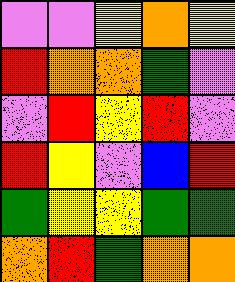[["violet", "violet", "yellow", "orange", "yellow"], ["red", "orange", "orange", "green", "violet"], ["violet", "red", "yellow", "red", "violet"], ["red", "yellow", "violet", "blue", "red"], ["green", "yellow", "yellow", "green", "green"], ["orange", "red", "green", "orange", "orange"]]